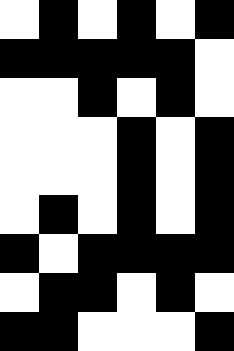[["white", "black", "white", "black", "white", "black"], ["black", "black", "black", "black", "black", "white"], ["white", "white", "black", "white", "black", "white"], ["white", "white", "white", "black", "white", "black"], ["white", "white", "white", "black", "white", "black"], ["white", "black", "white", "black", "white", "black"], ["black", "white", "black", "black", "black", "black"], ["white", "black", "black", "white", "black", "white"], ["black", "black", "white", "white", "white", "black"]]